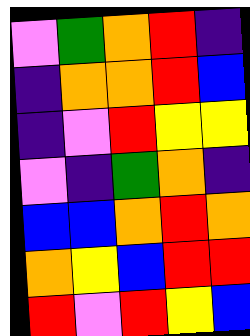[["violet", "green", "orange", "red", "indigo"], ["indigo", "orange", "orange", "red", "blue"], ["indigo", "violet", "red", "yellow", "yellow"], ["violet", "indigo", "green", "orange", "indigo"], ["blue", "blue", "orange", "red", "orange"], ["orange", "yellow", "blue", "red", "red"], ["red", "violet", "red", "yellow", "blue"]]